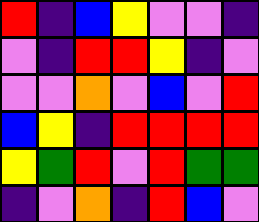[["red", "indigo", "blue", "yellow", "violet", "violet", "indigo"], ["violet", "indigo", "red", "red", "yellow", "indigo", "violet"], ["violet", "violet", "orange", "violet", "blue", "violet", "red"], ["blue", "yellow", "indigo", "red", "red", "red", "red"], ["yellow", "green", "red", "violet", "red", "green", "green"], ["indigo", "violet", "orange", "indigo", "red", "blue", "violet"]]